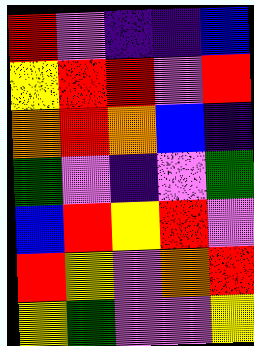[["red", "violet", "indigo", "indigo", "blue"], ["yellow", "red", "red", "violet", "red"], ["orange", "red", "orange", "blue", "indigo"], ["green", "violet", "indigo", "violet", "green"], ["blue", "red", "yellow", "red", "violet"], ["red", "yellow", "violet", "orange", "red"], ["yellow", "green", "violet", "violet", "yellow"]]